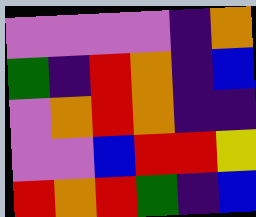[["violet", "violet", "violet", "violet", "indigo", "orange"], ["green", "indigo", "red", "orange", "indigo", "blue"], ["violet", "orange", "red", "orange", "indigo", "indigo"], ["violet", "violet", "blue", "red", "red", "yellow"], ["red", "orange", "red", "green", "indigo", "blue"]]